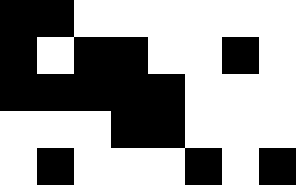[["black", "black", "white", "white", "white", "white", "white", "white"], ["black", "white", "black", "black", "white", "white", "black", "white"], ["black", "black", "black", "black", "black", "white", "white", "white"], ["white", "white", "white", "black", "black", "white", "white", "white"], ["white", "black", "white", "white", "white", "black", "white", "black"]]